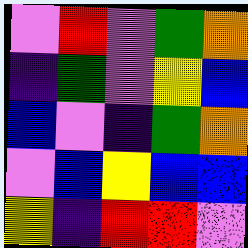[["violet", "red", "violet", "green", "orange"], ["indigo", "green", "violet", "yellow", "blue"], ["blue", "violet", "indigo", "green", "orange"], ["violet", "blue", "yellow", "blue", "blue"], ["yellow", "indigo", "red", "red", "violet"]]